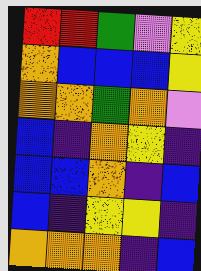[["red", "red", "green", "violet", "yellow"], ["orange", "blue", "blue", "blue", "yellow"], ["orange", "orange", "green", "orange", "violet"], ["blue", "indigo", "orange", "yellow", "indigo"], ["blue", "blue", "orange", "indigo", "blue"], ["blue", "indigo", "yellow", "yellow", "indigo"], ["orange", "orange", "orange", "indigo", "blue"]]